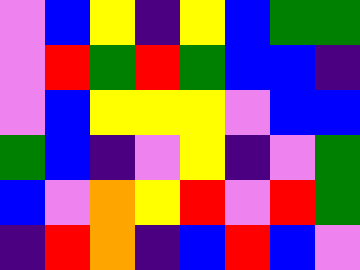[["violet", "blue", "yellow", "indigo", "yellow", "blue", "green", "green"], ["violet", "red", "green", "red", "green", "blue", "blue", "indigo"], ["violet", "blue", "yellow", "yellow", "yellow", "violet", "blue", "blue"], ["green", "blue", "indigo", "violet", "yellow", "indigo", "violet", "green"], ["blue", "violet", "orange", "yellow", "red", "violet", "red", "green"], ["indigo", "red", "orange", "indigo", "blue", "red", "blue", "violet"]]